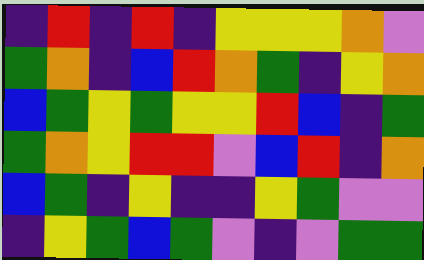[["indigo", "red", "indigo", "red", "indigo", "yellow", "yellow", "yellow", "orange", "violet"], ["green", "orange", "indigo", "blue", "red", "orange", "green", "indigo", "yellow", "orange"], ["blue", "green", "yellow", "green", "yellow", "yellow", "red", "blue", "indigo", "green"], ["green", "orange", "yellow", "red", "red", "violet", "blue", "red", "indigo", "orange"], ["blue", "green", "indigo", "yellow", "indigo", "indigo", "yellow", "green", "violet", "violet"], ["indigo", "yellow", "green", "blue", "green", "violet", "indigo", "violet", "green", "green"]]